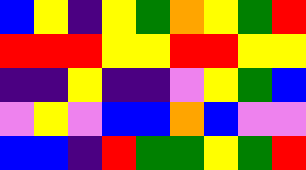[["blue", "yellow", "indigo", "yellow", "green", "orange", "yellow", "green", "red"], ["red", "red", "red", "yellow", "yellow", "red", "red", "yellow", "yellow"], ["indigo", "indigo", "yellow", "indigo", "indigo", "violet", "yellow", "green", "blue"], ["violet", "yellow", "violet", "blue", "blue", "orange", "blue", "violet", "violet"], ["blue", "blue", "indigo", "red", "green", "green", "yellow", "green", "red"]]